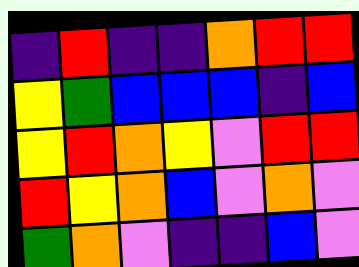[["indigo", "red", "indigo", "indigo", "orange", "red", "red"], ["yellow", "green", "blue", "blue", "blue", "indigo", "blue"], ["yellow", "red", "orange", "yellow", "violet", "red", "red"], ["red", "yellow", "orange", "blue", "violet", "orange", "violet"], ["green", "orange", "violet", "indigo", "indigo", "blue", "violet"]]